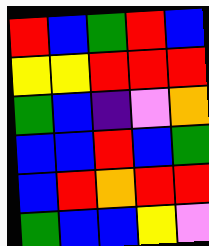[["red", "blue", "green", "red", "blue"], ["yellow", "yellow", "red", "red", "red"], ["green", "blue", "indigo", "violet", "orange"], ["blue", "blue", "red", "blue", "green"], ["blue", "red", "orange", "red", "red"], ["green", "blue", "blue", "yellow", "violet"]]